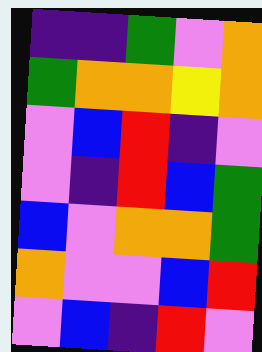[["indigo", "indigo", "green", "violet", "orange"], ["green", "orange", "orange", "yellow", "orange"], ["violet", "blue", "red", "indigo", "violet"], ["violet", "indigo", "red", "blue", "green"], ["blue", "violet", "orange", "orange", "green"], ["orange", "violet", "violet", "blue", "red"], ["violet", "blue", "indigo", "red", "violet"]]